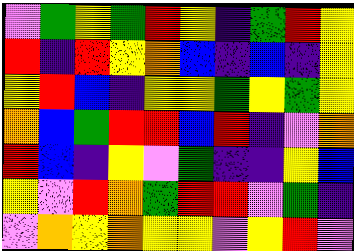[["violet", "green", "yellow", "green", "red", "yellow", "indigo", "green", "red", "yellow"], ["red", "indigo", "red", "yellow", "orange", "blue", "indigo", "blue", "indigo", "yellow"], ["yellow", "red", "blue", "indigo", "yellow", "yellow", "green", "yellow", "green", "yellow"], ["orange", "blue", "green", "red", "red", "blue", "red", "indigo", "violet", "orange"], ["red", "blue", "indigo", "yellow", "violet", "green", "indigo", "indigo", "yellow", "blue"], ["yellow", "violet", "red", "orange", "green", "red", "red", "violet", "green", "indigo"], ["violet", "orange", "yellow", "orange", "yellow", "yellow", "violet", "yellow", "red", "violet"]]